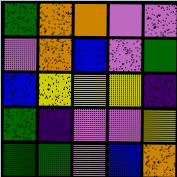[["green", "orange", "orange", "violet", "violet"], ["violet", "orange", "blue", "violet", "green"], ["blue", "yellow", "yellow", "yellow", "indigo"], ["green", "indigo", "violet", "violet", "yellow"], ["green", "green", "violet", "blue", "orange"]]